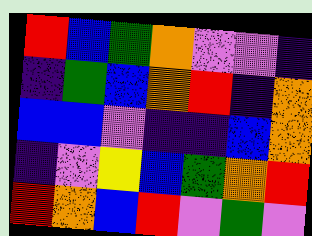[["red", "blue", "green", "orange", "violet", "violet", "indigo"], ["indigo", "green", "blue", "orange", "red", "indigo", "orange"], ["blue", "blue", "violet", "indigo", "indigo", "blue", "orange"], ["indigo", "violet", "yellow", "blue", "green", "orange", "red"], ["red", "orange", "blue", "red", "violet", "green", "violet"]]